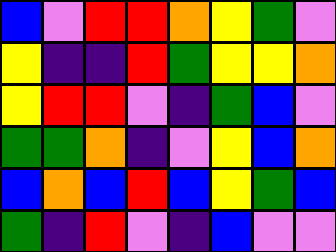[["blue", "violet", "red", "red", "orange", "yellow", "green", "violet"], ["yellow", "indigo", "indigo", "red", "green", "yellow", "yellow", "orange"], ["yellow", "red", "red", "violet", "indigo", "green", "blue", "violet"], ["green", "green", "orange", "indigo", "violet", "yellow", "blue", "orange"], ["blue", "orange", "blue", "red", "blue", "yellow", "green", "blue"], ["green", "indigo", "red", "violet", "indigo", "blue", "violet", "violet"]]